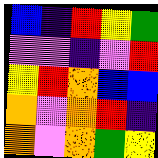[["blue", "indigo", "red", "yellow", "green"], ["violet", "violet", "indigo", "violet", "red"], ["yellow", "red", "orange", "blue", "blue"], ["orange", "violet", "orange", "red", "indigo"], ["orange", "violet", "orange", "green", "yellow"]]